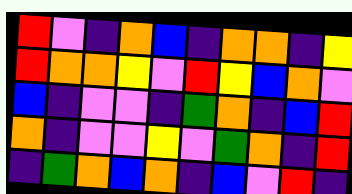[["red", "violet", "indigo", "orange", "blue", "indigo", "orange", "orange", "indigo", "yellow"], ["red", "orange", "orange", "yellow", "violet", "red", "yellow", "blue", "orange", "violet"], ["blue", "indigo", "violet", "violet", "indigo", "green", "orange", "indigo", "blue", "red"], ["orange", "indigo", "violet", "violet", "yellow", "violet", "green", "orange", "indigo", "red"], ["indigo", "green", "orange", "blue", "orange", "indigo", "blue", "violet", "red", "indigo"]]